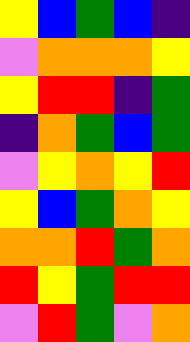[["yellow", "blue", "green", "blue", "indigo"], ["violet", "orange", "orange", "orange", "yellow"], ["yellow", "red", "red", "indigo", "green"], ["indigo", "orange", "green", "blue", "green"], ["violet", "yellow", "orange", "yellow", "red"], ["yellow", "blue", "green", "orange", "yellow"], ["orange", "orange", "red", "green", "orange"], ["red", "yellow", "green", "red", "red"], ["violet", "red", "green", "violet", "orange"]]